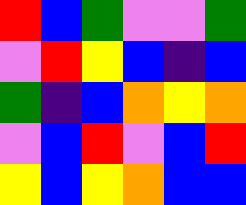[["red", "blue", "green", "violet", "violet", "green"], ["violet", "red", "yellow", "blue", "indigo", "blue"], ["green", "indigo", "blue", "orange", "yellow", "orange"], ["violet", "blue", "red", "violet", "blue", "red"], ["yellow", "blue", "yellow", "orange", "blue", "blue"]]